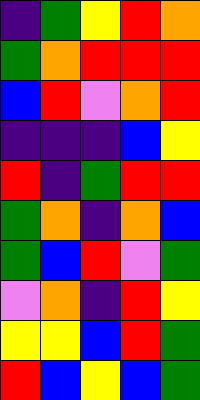[["indigo", "green", "yellow", "red", "orange"], ["green", "orange", "red", "red", "red"], ["blue", "red", "violet", "orange", "red"], ["indigo", "indigo", "indigo", "blue", "yellow"], ["red", "indigo", "green", "red", "red"], ["green", "orange", "indigo", "orange", "blue"], ["green", "blue", "red", "violet", "green"], ["violet", "orange", "indigo", "red", "yellow"], ["yellow", "yellow", "blue", "red", "green"], ["red", "blue", "yellow", "blue", "green"]]